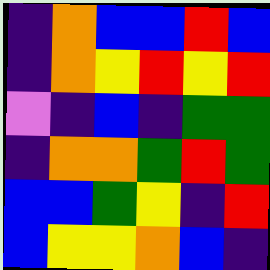[["indigo", "orange", "blue", "blue", "red", "blue"], ["indigo", "orange", "yellow", "red", "yellow", "red"], ["violet", "indigo", "blue", "indigo", "green", "green"], ["indigo", "orange", "orange", "green", "red", "green"], ["blue", "blue", "green", "yellow", "indigo", "red"], ["blue", "yellow", "yellow", "orange", "blue", "indigo"]]